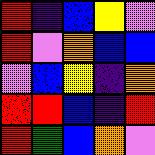[["red", "indigo", "blue", "yellow", "violet"], ["red", "violet", "orange", "blue", "blue"], ["violet", "blue", "yellow", "indigo", "orange"], ["red", "red", "blue", "indigo", "red"], ["red", "green", "blue", "orange", "violet"]]